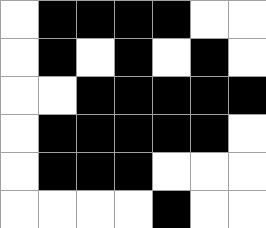[["white", "black", "black", "black", "black", "white", "white"], ["white", "black", "white", "black", "white", "black", "white"], ["white", "white", "black", "black", "black", "black", "black"], ["white", "black", "black", "black", "black", "black", "white"], ["white", "black", "black", "black", "white", "white", "white"], ["white", "white", "white", "white", "black", "white", "white"]]